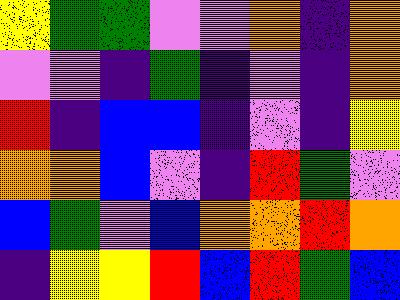[["yellow", "green", "green", "violet", "violet", "orange", "indigo", "orange"], ["violet", "violet", "indigo", "green", "indigo", "violet", "indigo", "orange"], ["red", "indigo", "blue", "blue", "indigo", "violet", "indigo", "yellow"], ["orange", "orange", "blue", "violet", "indigo", "red", "green", "violet"], ["blue", "green", "violet", "blue", "orange", "orange", "red", "orange"], ["indigo", "yellow", "yellow", "red", "blue", "red", "green", "blue"]]